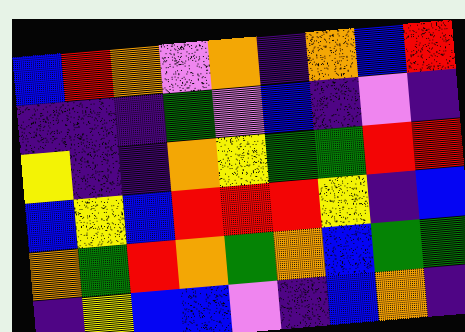[["blue", "red", "orange", "violet", "orange", "indigo", "orange", "blue", "red"], ["indigo", "indigo", "indigo", "green", "violet", "blue", "indigo", "violet", "indigo"], ["yellow", "indigo", "indigo", "orange", "yellow", "green", "green", "red", "red"], ["blue", "yellow", "blue", "red", "red", "red", "yellow", "indigo", "blue"], ["orange", "green", "red", "orange", "green", "orange", "blue", "green", "green"], ["indigo", "yellow", "blue", "blue", "violet", "indigo", "blue", "orange", "indigo"]]